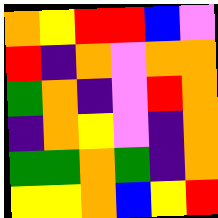[["orange", "yellow", "red", "red", "blue", "violet"], ["red", "indigo", "orange", "violet", "orange", "orange"], ["green", "orange", "indigo", "violet", "red", "orange"], ["indigo", "orange", "yellow", "violet", "indigo", "orange"], ["green", "green", "orange", "green", "indigo", "orange"], ["yellow", "yellow", "orange", "blue", "yellow", "red"]]